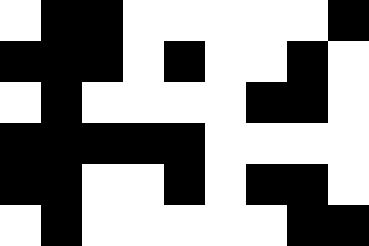[["white", "black", "black", "white", "white", "white", "white", "white", "black"], ["black", "black", "black", "white", "black", "white", "white", "black", "white"], ["white", "black", "white", "white", "white", "white", "black", "black", "white"], ["black", "black", "black", "black", "black", "white", "white", "white", "white"], ["black", "black", "white", "white", "black", "white", "black", "black", "white"], ["white", "black", "white", "white", "white", "white", "white", "black", "black"]]